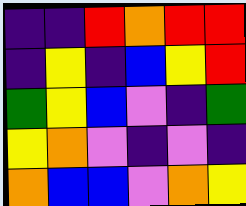[["indigo", "indigo", "red", "orange", "red", "red"], ["indigo", "yellow", "indigo", "blue", "yellow", "red"], ["green", "yellow", "blue", "violet", "indigo", "green"], ["yellow", "orange", "violet", "indigo", "violet", "indigo"], ["orange", "blue", "blue", "violet", "orange", "yellow"]]